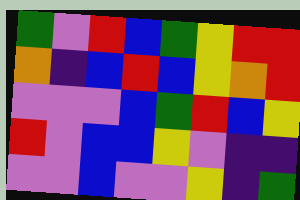[["green", "violet", "red", "blue", "green", "yellow", "red", "red"], ["orange", "indigo", "blue", "red", "blue", "yellow", "orange", "red"], ["violet", "violet", "violet", "blue", "green", "red", "blue", "yellow"], ["red", "violet", "blue", "blue", "yellow", "violet", "indigo", "indigo"], ["violet", "violet", "blue", "violet", "violet", "yellow", "indigo", "green"]]